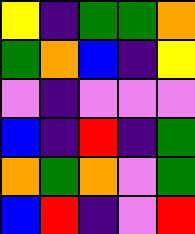[["yellow", "indigo", "green", "green", "orange"], ["green", "orange", "blue", "indigo", "yellow"], ["violet", "indigo", "violet", "violet", "violet"], ["blue", "indigo", "red", "indigo", "green"], ["orange", "green", "orange", "violet", "green"], ["blue", "red", "indigo", "violet", "red"]]